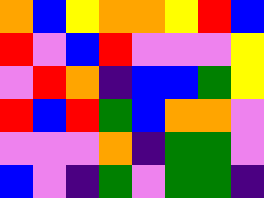[["orange", "blue", "yellow", "orange", "orange", "yellow", "red", "blue"], ["red", "violet", "blue", "red", "violet", "violet", "violet", "yellow"], ["violet", "red", "orange", "indigo", "blue", "blue", "green", "yellow"], ["red", "blue", "red", "green", "blue", "orange", "orange", "violet"], ["violet", "violet", "violet", "orange", "indigo", "green", "green", "violet"], ["blue", "violet", "indigo", "green", "violet", "green", "green", "indigo"]]